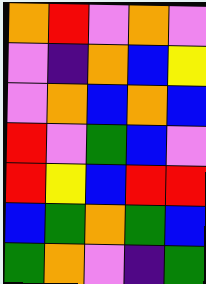[["orange", "red", "violet", "orange", "violet"], ["violet", "indigo", "orange", "blue", "yellow"], ["violet", "orange", "blue", "orange", "blue"], ["red", "violet", "green", "blue", "violet"], ["red", "yellow", "blue", "red", "red"], ["blue", "green", "orange", "green", "blue"], ["green", "orange", "violet", "indigo", "green"]]